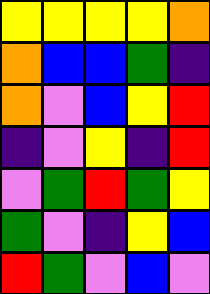[["yellow", "yellow", "yellow", "yellow", "orange"], ["orange", "blue", "blue", "green", "indigo"], ["orange", "violet", "blue", "yellow", "red"], ["indigo", "violet", "yellow", "indigo", "red"], ["violet", "green", "red", "green", "yellow"], ["green", "violet", "indigo", "yellow", "blue"], ["red", "green", "violet", "blue", "violet"]]